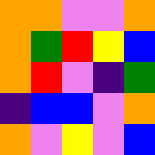[["orange", "orange", "violet", "violet", "orange"], ["orange", "green", "red", "yellow", "blue"], ["orange", "red", "violet", "indigo", "green"], ["indigo", "blue", "blue", "violet", "orange"], ["orange", "violet", "yellow", "violet", "blue"]]